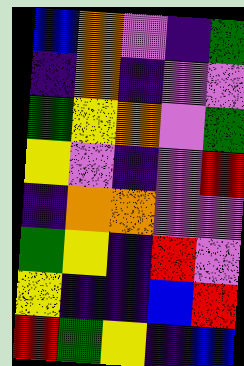[["blue", "orange", "violet", "indigo", "green"], ["indigo", "orange", "indigo", "violet", "violet"], ["green", "yellow", "orange", "violet", "green"], ["yellow", "violet", "indigo", "violet", "red"], ["indigo", "orange", "orange", "violet", "violet"], ["green", "yellow", "indigo", "red", "violet"], ["yellow", "indigo", "indigo", "blue", "red"], ["red", "green", "yellow", "indigo", "blue"]]